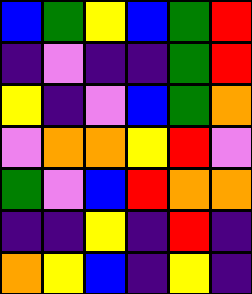[["blue", "green", "yellow", "blue", "green", "red"], ["indigo", "violet", "indigo", "indigo", "green", "red"], ["yellow", "indigo", "violet", "blue", "green", "orange"], ["violet", "orange", "orange", "yellow", "red", "violet"], ["green", "violet", "blue", "red", "orange", "orange"], ["indigo", "indigo", "yellow", "indigo", "red", "indigo"], ["orange", "yellow", "blue", "indigo", "yellow", "indigo"]]